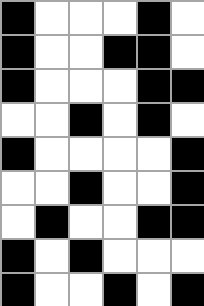[["black", "white", "white", "white", "black", "white"], ["black", "white", "white", "black", "black", "white"], ["black", "white", "white", "white", "black", "black"], ["white", "white", "black", "white", "black", "white"], ["black", "white", "white", "white", "white", "black"], ["white", "white", "black", "white", "white", "black"], ["white", "black", "white", "white", "black", "black"], ["black", "white", "black", "white", "white", "white"], ["black", "white", "white", "black", "white", "black"]]